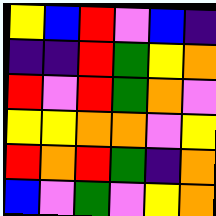[["yellow", "blue", "red", "violet", "blue", "indigo"], ["indigo", "indigo", "red", "green", "yellow", "orange"], ["red", "violet", "red", "green", "orange", "violet"], ["yellow", "yellow", "orange", "orange", "violet", "yellow"], ["red", "orange", "red", "green", "indigo", "orange"], ["blue", "violet", "green", "violet", "yellow", "orange"]]